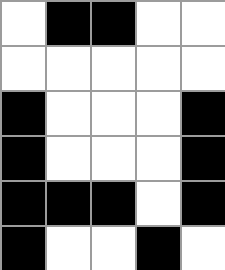[["white", "black", "black", "white", "white"], ["white", "white", "white", "white", "white"], ["black", "white", "white", "white", "black"], ["black", "white", "white", "white", "black"], ["black", "black", "black", "white", "black"], ["black", "white", "white", "black", "white"]]